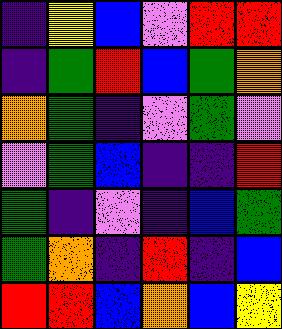[["indigo", "yellow", "blue", "violet", "red", "red"], ["indigo", "green", "red", "blue", "green", "orange"], ["orange", "green", "indigo", "violet", "green", "violet"], ["violet", "green", "blue", "indigo", "indigo", "red"], ["green", "indigo", "violet", "indigo", "blue", "green"], ["green", "orange", "indigo", "red", "indigo", "blue"], ["red", "red", "blue", "orange", "blue", "yellow"]]